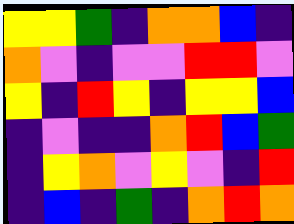[["yellow", "yellow", "green", "indigo", "orange", "orange", "blue", "indigo"], ["orange", "violet", "indigo", "violet", "violet", "red", "red", "violet"], ["yellow", "indigo", "red", "yellow", "indigo", "yellow", "yellow", "blue"], ["indigo", "violet", "indigo", "indigo", "orange", "red", "blue", "green"], ["indigo", "yellow", "orange", "violet", "yellow", "violet", "indigo", "red"], ["indigo", "blue", "indigo", "green", "indigo", "orange", "red", "orange"]]